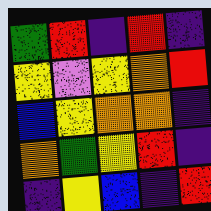[["green", "red", "indigo", "red", "indigo"], ["yellow", "violet", "yellow", "orange", "red"], ["blue", "yellow", "orange", "orange", "indigo"], ["orange", "green", "yellow", "red", "indigo"], ["indigo", "yellow", "blue", "indigo", "red"]]